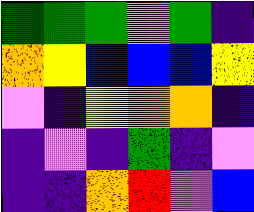[["green", "green", "green", "violet", "green", "indigo"], ["orange", "yellow", "blue", "blue", "blue", "yellow"], ["violet", "indigo", "yellow", "orange", "orange", "indigo"], ["indigo", "violet", "indigo", "green", "indigo", "violet"], ["indigo", "indigo", "orange", "red", "violet", "blue"]]